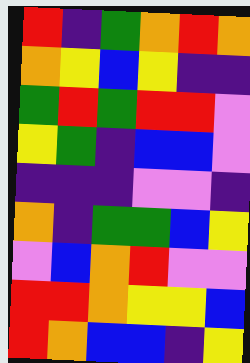[["red", "indigo", "green", "orange", "red", "orange"], ["orange", "yellow", "blue", "yellow", "indigo", "indigo"], ["green", "red", "green", "red", "red", "violet"], ["yellow", "green", "indigo", "blue", "blue", "violet"], ["indigo", "indigo", "indigo", "violet", "violet", "indigo"], ["orange", "indigo", "green", "green", "blue", "yellow"], ["violet", "blue", "orange", "red", "violet", "violet"], ["red", "red", "orange", "yellow", "yellow", "blue"], ["red", "orange", "blue", "blue", "indigo", "yellow"]]